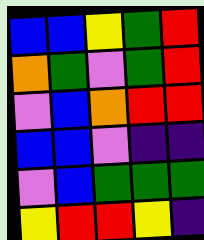[["blue", "blue", "yellow", "green", "red"], ["orange", "green", "violet", "green", "red"], ["violet", "blue", "orange", "red", "red"], ["blue", "blue", "violet", "indigo", "indigo"], ["violet", "blue", "green", "green", "green"], ["yellow", "red", "red", "yellow", "indigo"]]